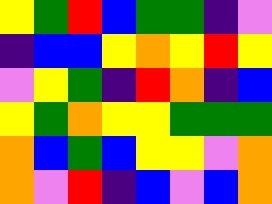[["yellow", "green", "red", "blue", "green", "green", "indigo", "violet"], ["indigo", "blue", "blue", "yellow", "orange", "yellow", "red", "yellow"], ["violet", "yellow", "green", "indigo", "red", "orange", "indigo", "blue"], ["yellow", "green", "orange", "yellow", "yellow", "green", "green", "green"], ["orange", "blue", "green", "blue", "yellow", "yellow", "violet", "orange"], ["orange", "violet", "red", "indigo", "blue", "violet", "blue", "orange"]]